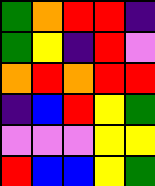[["green", "orange", "red", "red", "indigo"], ["green", "yellow", "indigo", "red", "violet"], ["orange", "red", "orange", "red", "red"], ["indigo", "blue", "red", "yellow", "green"], ["violet", "violet", "violet", "yellow", "yellow"], ["red", "blue", "blue", "yellow", "green"]]